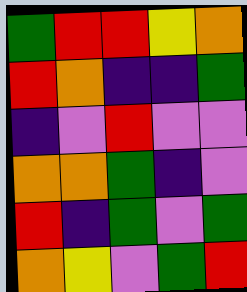[["green", "red", "red", "yellow", "orange"], ["red", "orange", "indigo", "indigo", "green"], ["indigo", "violet", "red", "violet", "violet"], ["orange", "orange", "green", "indigo", "violet"], ["red", "indigo", "green", "violet", "green"], ["orange", "yellow", "violet", "green", "red"]]